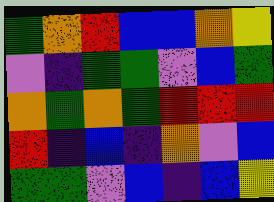[["green", "orange", "red", "blue", "blue", "orange", "yellow"], ["violet", "indigo", "green", "green", "violet", "blue", "green"], ["orange", "green", "orange", "green", "red", "red", "red"], ["red", "indigo", "blue", "indigo", "orange", "violet", "blue"], ["green", "green", "violet", "blue", "indigo", "blue", "yellow"]]